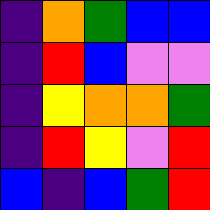[["indigo", "orange", "green", "blue", "blue"], ["indigo", "red", "blue", "violet", "violet"], ["indigo", "yellow", "orange", "orange", "green"], ["indigo", "red", "yellow", "violet", "red"], ["blue", "indigo", "blue", "green", "red"]]